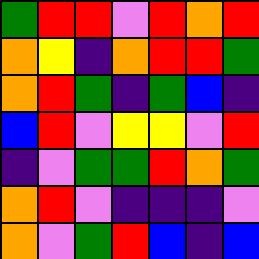[["green", "red", "red", "violet", "red", "orange", "red"], ["orange", "yellow", "indigo", "orange", "red", "red", "green"], ["orange", "red", "green", "indigo", "green", "blue", "indigo"], ["blue", "red", "violet", "yellow", "yellow", "violet", "red"], ["indigo", "violet", "green", "green", "red", "orange", "green"], ["orange", "red", "violet", "indigo", "indigo", "indigo", "violet"], ["orange", "violet", "green", "red", "blue", "indigo", "blue"]]